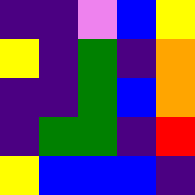[["indigo", "indigo", "violet", "blue", "yellow"], ["yellow", "indigo", "green", "indigo", "orange"], ["indigo", "indigo", "green", "blue", "orange"], ["indigo", "green", "green", "indigo", "red"], ["yellow", "blue", "blue", "blue", "indigo"]]